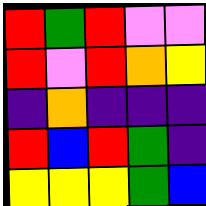[["red", "green", "red", "violet", "violet"], ["red", "violet", "red", "orange", "yellow"], ["indigo", "orange", "indigo", "indigo", "indigo"], ["red", "blue", "red", "green", "indigo"], ["yellow", "yellow", "yellow", "green", "blue"]]